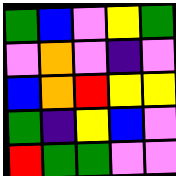[["green", "blue", "violet", "yellow", "green"], ["violet", "orange", "violet", "indigo", "violet"], ["blue", "orange", "red", "yellow", "yellow"], ["green", "indigo", "yellow", "blue", "violet"], ["red", "green", "green", "violet", "violet"]]